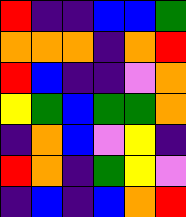[["red", "indigo", "indigo", "blue", "blue", "green"], ["orange", "orange", "orange", "indigo", "orange", "red"], ["red", "blue", "indigo", "indigo", "violet", "orange"], ["yellow", "green", "blue", "green", "green", "orange"], ["indigo", "orange", "blue", "violet", "yellow", "indigo"], ["red", "orange", "indigo", "green", "yellow", "violet"], ["indigo", "blue", "indigo", "blue", "orange", "red"]]